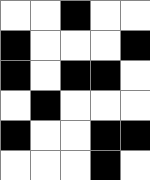[["white", "white", "black", "white", "white"], ["black", "white", "white", "white", "black"], ["black", "white", "black", "black", "white"], ["white", "black", "white", "white", "white"], ["black", "white", "white", "black", "black"], ["white", "white", "white", "black", "white"]]